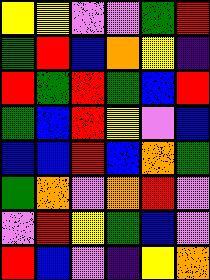[["yellow", "yellow", "violet", "violet", "green", "red"], ["green", "red", "blue", "orange", "yellow", "indigo"], ["red", "green", "red", "green", "blue", "red"], ["green", "blue", "red", "yellow", "violet", "blue"], ["blue", "blue", "red", "blue", "orange", "green"], ["green", "orange", "violet", "orange", "red", "violet"], ["violet", "red", "yellow", "green", "blue", "violet"], ["red", "blue", "violet", "indigo", "yellow", "orange"]]